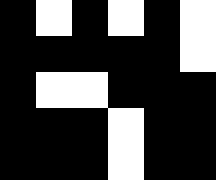[["black", "white", "black", "white", "black", "white"], ["black", "black", "black", "black", "black", "white"], ["black", "white", "white", "black", "black", "black"], ["black", "black", "black", "white", "black", "black"], ["black", "black", "black", "white", "black", "black"]]